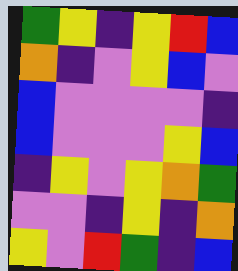[["green", "yellow", "indigo", "yellow", "red", "blue"], ["orange", "indigo", "violet", "yellow", "blue", "violet"], ["blue", "violet", "violet", "violet", "violet", "indigo"], ["blue", "violet", "violet", "violet", "yellow", "blue"], ["indigo", "yellow", "violet", "yellow", "orange", "green"], ["violet", "violet", "indigo", "yellow", "indigo", "orange"], ["yellow", "violet", "red", "green", "indigo", "blue"]]